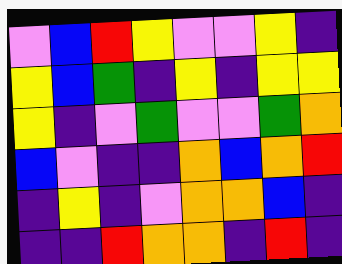[["violet", "blue", "red", "yellow", "violet", "violet", "yellow", "indigo"], ["yellow", "blue", "green", "indigo", "yellow", "indigo", "yellow", "yellow"], ["yellow", "indigo", "violet", "green", "violet", "violet", "green", "orange"], ["blue", "violet", "indigo", "indigo", "orange", "blue", "orange", "red"], ["indigo", "yellow", "indigo", "violet", "orange", "orange", "blue", "indigo"], ["indigo", "indigo", "red", "orange", "orange", "indigo", "red", "indigo"]]